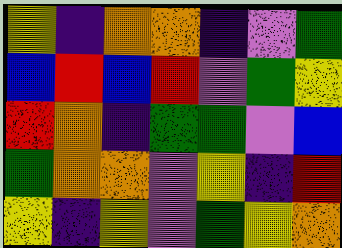[["yellow", "indigo", "orange", "orange", "indigo", "violet", "green"], ["blue", "red", "blue", "red", "violet", "green", "yellow"], ["red", "orange", "indigo", "green", "green", "violet", "blue"], ["green", "orange", "orange", "violet", "yellow", "indigo", "red"], ["yellow", "indigo", "yellow", "violet", "green", "yellow", "orange"]]